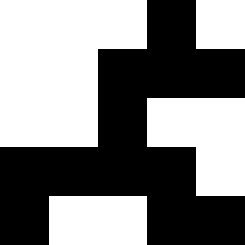[["white", "white", "white", "black", "white"], ["white", "white", "black", "black", "black"], ["white", "white", "black", "white", "white"], ["black", "black", "black", "black", "white"], ["black", "white", "white", "black", "black"]]